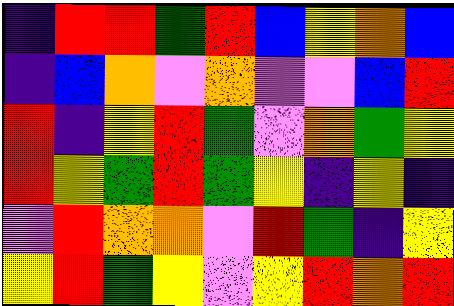[["indigo", "red", "red", "green", "red", "blue", "yellow", "orange", "blue"], ["indigo", "blue", "orange", "violet", "orange", "violet", "violet", "blue", "red"], ["red", "indigo", "yellow", "red", "green", "violet", "orange", "green", "yellow"], ["red", "yellow", "green", "red", "green", "yellow", "indigo", "yellow", "indigo"], ["violet", "red", "orange", "orange", "violet", "red", "green", "indigo", "yellow"], ["yellow", "red", "green", "yellow", "violet", "yellow", "red", "orange", "red"]]